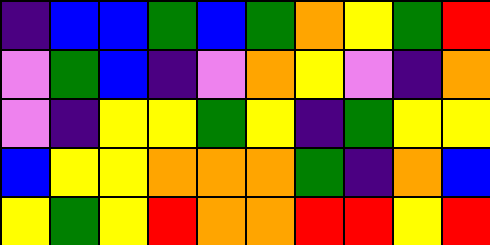[["indigo", "blue", "blue", "green", "blue", "green", "orange", "yellow", "green", "red"], ["violet", "green", "blue", "indigo", "violet", "orange", "yellow", "violet", "indigo", "orange"], ["violet", "indigo", "yellow", "yellow", "green", "yellow", "indigo", "green", "yellow", "yellow"], ["blue", "yellow", "yellow", "orange", "orange", "orange", "green", "indigo", "orange", "blue"], ["yellow", "green", "yellow", "red", "orange", "orange", "red", "red", "yellow", "red"]]